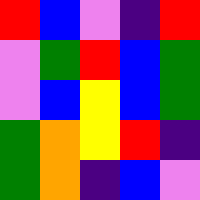[["red", "blue", "violet", "indigo", "red"], ["violet", "green", "red", "blue", "green"], ["violet", "blue", "yellow", "blue", "green"], ["green", "orange", "yellow", "red", "indigo"], ["green", "orange", "indigo", "blue", "violet"]]